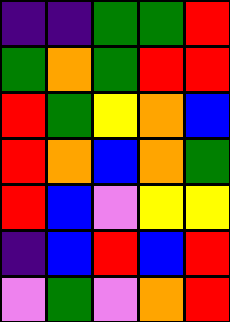[["indigo", "indigo", "green", "green", "red"], ["green", "orange", "green", "red", "red"], ["red", "green", "yellow", "orange", "blue"], ["red", "orange", "blue", "orange", "green"], ["red", "blue", "violet", "yellow", "yellow"], ["indigo", "blue", "red", "blue", "red"], ["violet", "green", "violet", "orange", "red"]]